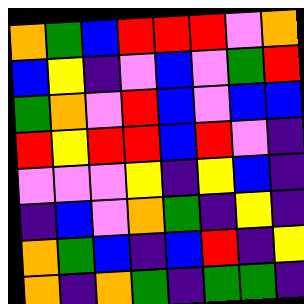[["orange", "green", "blue", "red", "red", "red", "violet", "orange"], ["blue", "yellow", "indigo", "violet", "blue", "violet", "green", "red"], ["green", "orange", "violet", "red", "blue", "violet", "blue", "blue"], ["red", "yellow", "red", "red", "blue", "red", "violet", "indigo"], ["violet", "violet", "violet", "yellow", "indigo", "yellow", "blue", "indigo"], ["indigo", "blue", "violet", "orange", "green", "indigo", "yellow", "indigo"], ["orange", "green", "blue", "indigo", "blue", "red", "indigo", "yellow"], ["orange", "indigo", "orange", "green", "indigo", "green", "green", "indigo"]]